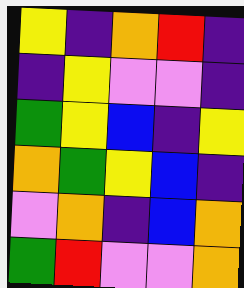[["yellow", "indigo", "orange", "red", "indigo"], ["indigo", "yellow", "violet", "violet", "indigo"], ["green", "yellow", "blue", "indigo", "yellow"], ["orange", "green", "yellow", "blue", "indigo"], ["violet", "orange", "indigo", "blue", "orange"], ["green", "red", "violet", "violet", "orange"]]